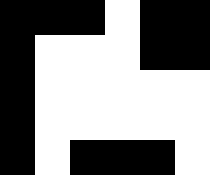[["black", "black", "black", "white", "black", "black"], ["black", "white", "white", "white", "black", "black"], ["black", "white", "white", "white", "white", "white"], ["black", "white", "white", "white", "white", "white"], ["black", "white", "black", "black", "black", "white"]]